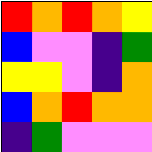[["red", "orange", "red", "orange", "yellow"], ["blue", "violet", "violet", "indigo", "green"], ["yellow", "yellow", "violet", "indigo", "orange"], ["blue", "orange", "red", "orange", "orange"], ["indigo", "green", "violet", "violet", "violet"]]